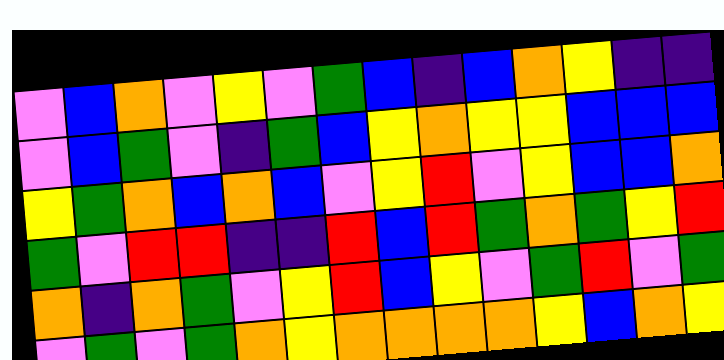[["violet", "blue", "orange", "violet", "yellow", "violet", "green", "blue", "indigo", "blue", "orange", "yellow", "indigo", "indigo"], ["violet", "blue", "green", "violet", "indigo", "green", "blue", "yellow", "orange", "yellow", "yellow", "blue", "blue", "blue"], ["yellow", "green", "orange", "blue", "orange", "blue", "violet", "yellow", "red", "violet", "yellow", "blue", "blue", "orange"], ["green", "violet", "red", "red", "indigo", "indigo", "red", "blue", "red", "green", "orange", "green", "yellow", "red"], ["orange", "indigo", "orange", "green", "violet", "yellow", "red", "blue", "yellow", "violet", "green", "red", "violet", "green"], ["violet", "green", "violet", "green", "orange", "yellow", "orange", "orange", "orange", "orange", "yellow", "blue", "orange", "yellow"]]